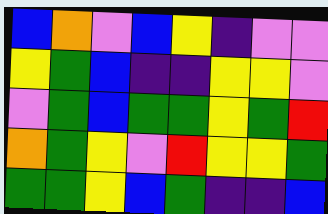[["blue", "orange", "violet", "blue", "yellow", "indigo", "violet", "violet"], ["yellow", "green", "blue", "indigo", "indigo", "yellow", "yellow", "violet"], ["violet", "green", "blue", "green", "green", "yellow", "green", "red"], ["orange", "green", "yellow", "violet", "red", "yellow", "yellow", "green"], ["green", "green", "yellow", "blue", "green", "indigo", "indigo", "blue"]]